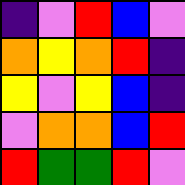[["indigo", "violet", "red", "blue", "violet"], ["orange", "yellow", "orange", "red", "indigo"], ["yellow", "violet", "yellow", "blue", "indigo"], ["violet", "orange", "orange", "blue", "red"], ["red", "green", "green", "red", "violet"]]